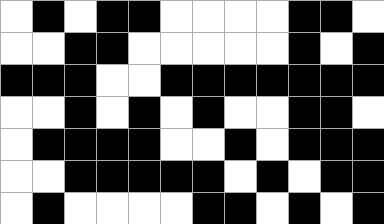[["white", "black", "white", "black", "black", "white", "white", "white", "white", "black", "black", "white"], ["white", "white", "black", "black", "white", "white", "white", "white", "white", "black", "white", "black"], ["black", "black", "black", "white", "white", "black", "black", "black", "black", "black", "black", "black"], ["white", "white", "black", "white", "black", "white", "black", "white", "white", "black", "black", "white"], ["white", "black", "black", "black", "black", "white", "white", "black", "white", "black", "black", "black"], ["white", "white", "black", "black", "black", "black", "black", "white", "black", "white", "black", "black"], ["white", "black", "white", "white", "white", "white", "black", "black", "white", "black", "white", "black"]]